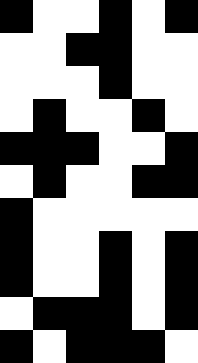[["black", "white", "white", "black", "white", "black"], ["white", "white", "black", "black", "white", "white"], ["white", "white", "white", "black", "white", "white"], ["white", "black", "white", "white", "black", "white"], ["black", "black", "black", "white", "white", "black"], ["white", "black", "white", "white", "black", "black"], ["black", "white", "white", "white", "white", "white"], ["black", "white", "white", "black", "white", "black"], ["black", "white", "white", "black", "white", "black"], ["white", "black", "black", "black", "white", "black"], ["black", "white", "black", "black", "black", "white"]]